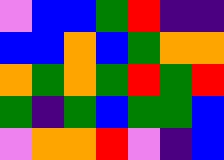[["violet", "blue", "blue", "green", "red", "indigo", "indigo"], ["blue", "blue", "orange", "blue", "green", "orange", "orange"], ["orange", "green", "orange", "green", "red", "green", "red"], ["green", "indigo", "green", "blue", "green", "green", "blue"], ["violet", "orange", "orange", "red", "violet", "indigo", "blue"]]